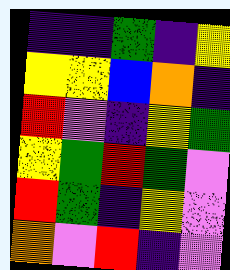[["indigo", "indigo", "green", "indigo", "yellow"], ["yellow", "yellow", "blue", "orange", "indigo"], ["red", "violet", "indigo", "yellow", "green"], ["yellow", "green", "red", "green", "violet"], ["red", "green", "indigo", "yellow", "violet"], ["orange", "violet", "red", "indigo", "violet"]]